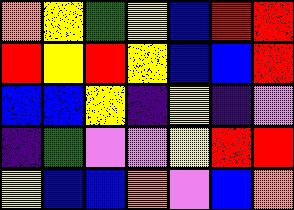[["orange", "yellow", "green", "yellow", "blue", "red", "red"], ["red", "yellow", "red", "yellow", "blue", "blue", "red"], ["blue", "blue", "yellow", "indigo", "yellow", "indigo", "violet"], ["indigo", "green", "violet", "violet", "yellow", "red", "red"], ["yellow", "blue", "blue", "orange", "violet", "blue", "orange"]]